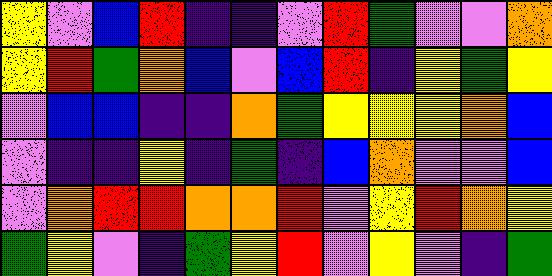[["yellow", "violet", "blue", "red", "indigo", "indigo", "violet", "red", "green", "violet", "violet", "orange"], ["yellow", "red", "green", "orange", "blue", "violet", "blue", "red", "indigo", "yellow", "green", "yellow"], ["violet", "blue", "blue", "indigo", "indigo", "orange", "green", "yellow", "yellow", "yellow", "orange", "blue"], ["violet", "indigo", "indigo", "yellow", "indigo", "green", "indigo", "blue", "orange", "violet", "violet", "blue"], ["violet", "orange", "red", "red", "orange", "orange", "red", "violet", "yellow", "red", "orange", "yellow"], ["green", "yellow", "violet", "indigo", "green", "yellow", "red", "violet", "yellow", "violet", "indigo", "green"]]